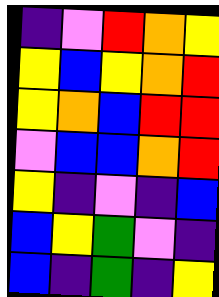[["indigo", "violet", "red", "orange", "yellow"], ["yellow", "blue", "yellow", "orange", "red"], ["yellow", "orange", "blue", "red", "red"], ["violet", "blue", "blue", "orange", "red"], ["yellow", "indigo", "violet", "indigo", "blue"], ["blue", "yellow", "green", "violet", "indigo"], ["blue", "indigo", "green", "indigo", "yellow"]]